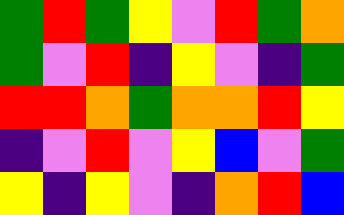[["green", "red", "green", "yellow", "violet", "red", "green", "orange"], ["green", "violet", "red", "indigo", "yellow", "violet", "indigo", "green"], ["red", "red", "orange", "green", "orange", "orange", "red", "yellow"], ["indigo", "violet", "red", "violet", "yellow", "blue", "violet", "green"], ["yellow", "indigo", "yellow", "violet", "indigo", "orange", "red", "blue"]]